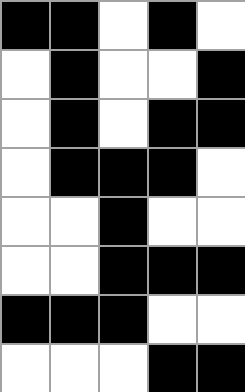[["black", "black", "white", "black", "white"], ["white", "black", "white", "white", "black"], ["white", "black", "white", "black", "black"], ["white", "black", "black", "black", "white"], ["white", "white", "black", "white", "white"], ["white", "white", "black", "black", "black"], ["black", "black", "black", "white", "white"], ["white", "white", "white", "black", "black"]]